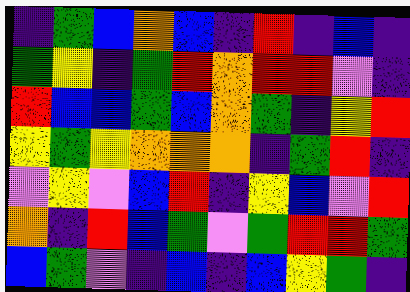[["indigo", "green", "blue", "orange", "blue", "indigo", "red", "indigo", "blue", "indigo"], ["green", "yellow", "indigo", "green", "red", "orange", "red", "red", "violet", "indigo"], ["red", "blue", "blue", "green", "blue", "orange", "green", "indigo", "yellow", "red"], ["yellow", "green", "yellow", "orange", "orange", "orange", "indigo", "green", "red", "indigo"], ["violet", "yellow", "violet", "blue", "red", "indigo", "yellow", "blue", "violet", "red"], ["orange", "indigo", "red", "blue", "green", "violet", "green", "red", "red", "green"], ["blue", "green", "violet", "indigo", "blue", "indigo", "blue", "yellow", "green", "indigo"]]